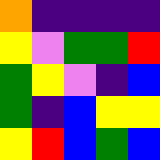[["orange", "indigo", "indigo", "indigo", "indigo"], ["yellow", "violet", "green", "green", "red"], ["green", "yellow", "violet", "indigo", "blue"], ["green", "indigo", "blue", "yellow", "yellow"], ["yellow", "red", "blue", "green", "blue"]]